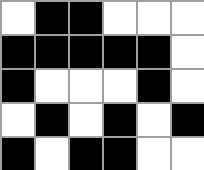[["white", "black", "black", "white", "white", "white"], ["black", "black", "black", "black", "black", "white"], ["black", "white", "white", "white", "black", "white"], ["white", "black", "white", "black", "white", "black"], ["black", "white", "black", "black", "white", "white"]]